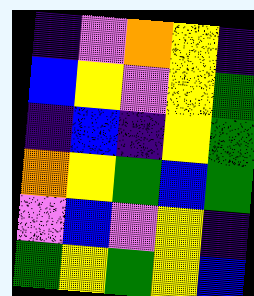[["indigo", "violet", "orange", "yellow", "indigo"], ["blue", "yellow", "violet", "yellow", "green"], ["indigo", "blue", "indigo", "yellow", "green"], ["orange", "yellow", "green", "blue", "green"], ["violet", "blue", "violet", "yellow", "indigo"], ["green", "yellow", "green", "yellow", "blue"]]